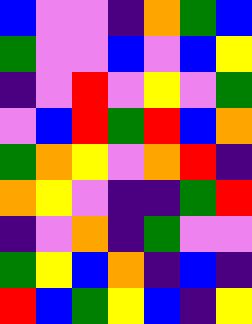[["blue", "violet", "violet", "indigo", "orange", "green", "blue"], ["green", "violet", "violet", "blue", "violet", "blue", "yellow"], ["indigo", "violet", "red", "violet", "yellow", "violet", "green"], ["violet", "blue", "red", "green", "red", "blue", "orange"], ["green", "orange", "yellow", "violet", "orange", "red", "indigo"], ["orange", "yellow", "violet", "indigo", "indigo", "green", "red"], ["indigo", "violet", "orange", "indigo", "green", "violet", "violet"], ["green", "yellow", "blue", "orange", "indigo", "blue", "indigo"], ["red", "blue", "green", "yellow", "blue", "indigo", "yellow"]]